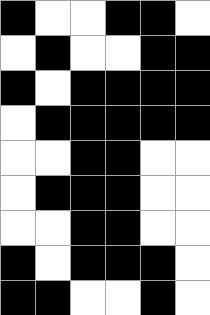[["black", "white", "white", "black", "black", "white"], ["white", "black", "white", "white", "black", "black"], ["black", "white", "black", "black", "black", "black"], ["white", "black", "black", "black", "black", "black"], ["white", "white", "black", "black", "white", "white"], ["white", "black", "black", "black", "white", "white"], ["white", "white", "black", "black", "white", "white"], ["black", "white", "black", "black", "black", "white"], ["black", "black", "white", "white", "black", "white"]]